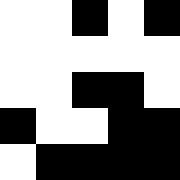[["white", "white", "black", "white", "black"], ["white", "white", "white", "white", "white"], ["white", "white", "black", "black", "white"], ["black", "white", "white", "black", "black"], ["white", "black", "black", "black", "black"]]